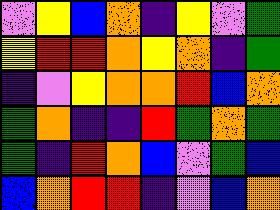[["violet", "yellow", "blue", "orange", "indigo", "yellow", "violet", "green"], ["yellow", "red", "red", "orange", "yellow", "orange", "indigo", "green"], ["indigo", "violet", "yellow", "orange", "orange", "red", "blue", "orange"], ["green", "orange", "indigo", "indigo", "red", "green", "orange", "green"], ["green", "indigo", "red", "orange", "blue", "violet", "green", "blue"], ["blue", "orange", "red", "red", "indigo", "violet", "blue", "orange"]]